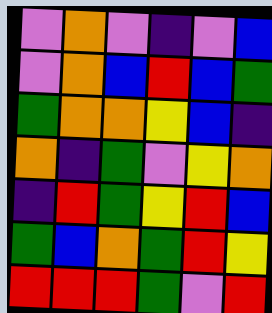[["violet", "orange", "violet", "indigo", "violet", "blue"], ["violet", "orange", "blue", "red", "blue", "green"], ["green", "orange", "orange", "yellow", "blue", "indigo"], ["orange", "indigo", "green", "violet", "yellow", "orange"], ["indigo", "red", "green", "yellow", "red", "blue"], ["green", "blue", "orange", "green", "red", "yellow"], ["red", "red", "red", "green", "violet", "red"]]